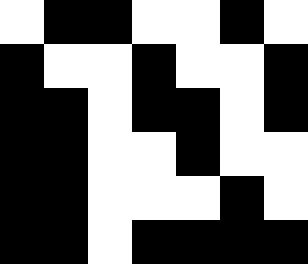[["white", "black", "black", "white", "white", "black", "white"], ["black", "white", "white", "black", "white", "white", "black"], ["black", "black", "white", "black", "black", "white", "black"], ["black", "black", "white", "white", "black", "white", "white"], ["black", "black", "white", "white", "white", "black", "white"], ["black", "black", "white", "black", "black", "black", "black"]]